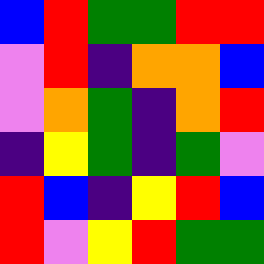[["blue", "red", "green", "green", "red", "red"], ["violet", "red", "indigo", "orange", "orange", "blue"], ["violet", "orange", "green", "indigo", "orange", "red"], ["indigo", "yellow", "green", "indigo", "green", "violet"], ["red", "blue", "indigo", "yellow", "red", "blue"], ["red", "violet", "yellow", "red", "green", "green"]]